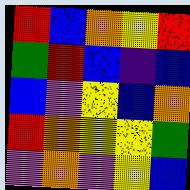[["red", "blue", "orange", "yellow", "red"], ["green", "red", "blue", "indigo", "blue"], ["blue", "violet", "yellow", "blue", "orange"], ["red", "orange", "yellow", "yellow", "green"], ["violet", "orange", "violet", "yellow", "blue"]]